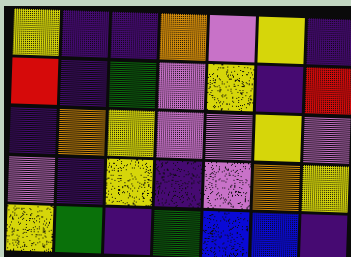[["yellow", "indigo", "indigo", "orange", "violet", "yellow", "indigo"], ["red", "indigo", "green", "violet", "yellow", "indigo", "red"], ["indigo", "orange", "yellow", "violet", "violet", "yellow", "violet"], ["violet", "indigo", "yellow", "indigo", "violet", "orange", "yellow"], ["yellow", "green", "indigo", "green", "blue", "blue", "indigo"]]